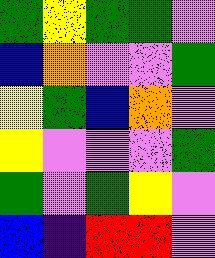[["green", "yellow", "green", "green", "violet"], ["blue", "orange", "violet", "violet", "green"], ["yellow", "green", "blue", "orange", "violet"], ["yellow", "violet", "violet", "violet", "green"], ["green", "violet", "green", "yellow", "violet"], ["blue", "indigo", "red", "red", "violet"]]